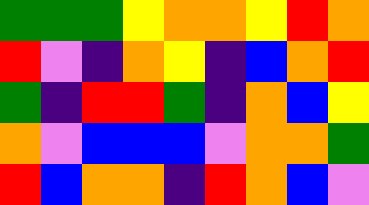[["green", "green", "green", "yellow", "orange", "orange", "yellow", "red", "orange"], ["red", "violet", "indigo", "orange", "yellow", "indigo", "blue", "orange", "red"], ["green", "indigo", "red", "red", "green", "indigo", "orange", "blue", "yellow"], ["orange", "violet", "blue", "blue", "blue", "violet", "orange", "orange", "green"], ["red", "blue", "orange", "orange", "indigo", "red", "orange", "blue", "violet"]]